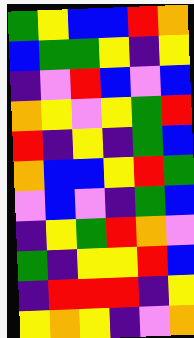[["green", "yellow", "blue", "blue", "red", "orange"], ["blue", "green", "green", "yellow", "indigo", "yellow"], ["indigo", "violet", "red", "blue", "violet", "blue"], ["orange", "yellow", "violet", "yellow", "green", "red"], ["red", "indigo", "yellow", "indigo", "green", "blue"], ["orange", "blue", "blue", "yellow", "red", "green"], ["violet", "blue", "violet", "indigo", "green", "blue"], ["indigo", "yellow", "green", "red", "orange", "violet"], ["green", "indigo", "yellow", "yellow", "red", "blue"], ["indigo", "red", "red", "red", "indigo", "yellow"], ["yellow", "orange", "yellow", "indigo", "violet", "orange"]]